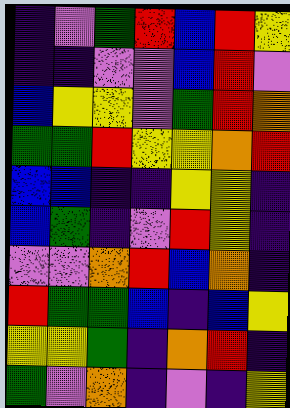[["indigo", "violet", "green", "red", "blue", "red", "yellow"], ["indigo", "indigo", "violet", "violet", "blue", "red", "violet"], ["blue", "yellow", "yellow", "violet", "green", "red", "orange"], ["green", "green", "red", "yellow", "yellow", "orange", "red"], ["blue", "blue", "indigo", "indigo", "yellow", "yellow", "indigo"], ["blue", "green", "indigo", "violet", "red", "yellow", "indigo"], ["violet", "violet", "orange", "red", "blue", "orange", "indigo"], ["red", "green", "green", "blue", "indigo", "blue", "yellow"], ["yellow", "yellow", "green", "indigo", "orange", "red", "indigo"], ["green", "violet", "orange", "indigo", "violet", "indigo", "yellow"]]